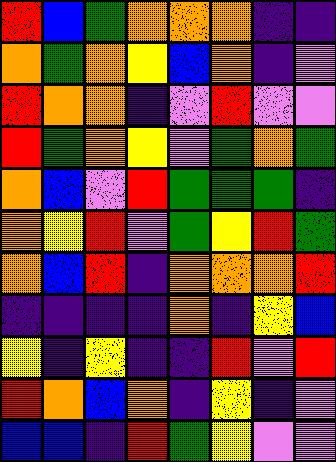[["red", "blue", "green", "orange", "orange", "orange", "indigo", "indigo"], ["orange", "green", "orange", "yellow", "blue", "orange", "indigo", "violet"], ["red", "orange", "orange", "indigo", "violet", "red", "violet", "violet"], ["red", "green", "orange", "yellow", "violet", "green", "orange", "green"], ["orange", "blue", "violet", "red", "green", "green", "green", "indigo"], ["orange", "yellow", "red", "violet", "green", "yellow", "red", "green"], ["orange", "blue", "red", "indigo", "orange", "orange", "orange", "red"], ["indigo", "indigo", "indigo", "indigo", "orange", "indigo", "yellow", "blue"], ["yellow", "indigo", "yellow", "indigo", "indigo", "red", "violet", "red"], ["red", "orange", "blue", "orange", "indigo", "yellow", "indigo", "violet"], ["blue", "blue", "indigo", "red", "green", "yellow", "violet", "violet"]]